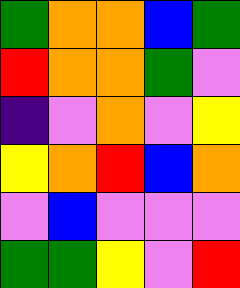[["green", "orange", "orange", "blue", "green"], ["red", "orange", "orange", "green", "violet"], ["indigo", "violet", "orange", "violet", "yellow"], ["yellow", "orange", "red", "blue", "orange"], ["violet", "blue", "violet", "violet", "violet"], ["green", "green", "yellow", "violet", "red"]]